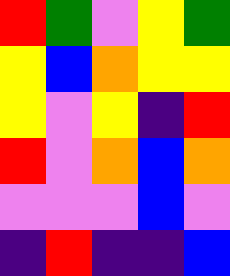[["red", "green", "violet", "yellow", "green"], ["yellow", "blue", "orange", "yellow", "yellow"], ["yellow", "violet", "yellow", "indigo", "red"], ["red", "violet", "orange", "blue", "orange"], ["violet", "violet", "violet", "blue", "violet"], ["indigo", "red", "indigo", "indigo", "blue"]]